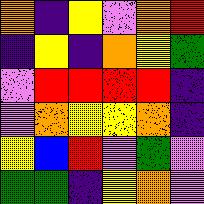[["orange", "indigo", "yellow", "violet", "orange", "red"], ["indigo", "yellow", "indigo", "orange", "yellow", "green"], ["violet", "red", "red", "red", "red", "indigo"], ["violet", "orange", "yellow", "yellow", "orange", "indigo"], ["yellow", "blue", "red", "violet", "green", "violet"], ["green", "green", "indigo", "yellow", "orange", "violet"]]